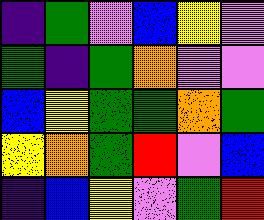[["indigo", "green", "violet", "blue", "yellow", "violet"], ["green", "indigo", "green", "orange", "violet", "violet"], ["blue", "yellow", "green", "green", "orange", "green"], ["yellow", "orange", "green", "red", "violet", "blue"], ["indigo", "blue", "yellow", "violet", "green", "red"]]